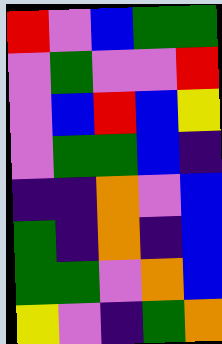[["red", "violet", "blue", "green", "green"], ["violet", "green", "violet", "violet", "red"], ["violet", "blue", "red", "blue", "yellow"], ["violet", "green", "green", "blue", "indigo"], ["indigo", "indigo", "orange", "violet", "blue"], ["green", "indigo", "orange", "indigo", "blue"], ["green", "green", "violet", "orange", "blue"], ["yellow", "violet", "indigo", "green", "orange"]]